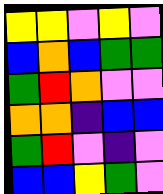[["yellow", "yellow", "violet", "yellow", "violet"], ["blue", "orange", "blue", "green", "green"], ["green", "red", "orange", "violet", "violet"], ["orange", "orange", "indigo", "blue", "blue"], ["green", "red", "violet", "indigo", "violet"], ["blue", "blue", "yellow", "green", "violet"]]